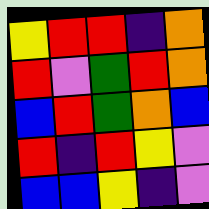[["yellow", "red", "red", "indigo", "orange"], ["red", "violet", "green", "red", "orange"], ["blue", "red", "green", "orange", "blue"], ["red", "indigo", "red", "yellow", "violet"], ["blue", "blue", "yellow", "indigo", "violet"]]